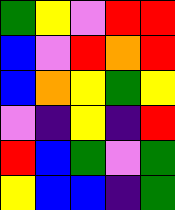[["green", "yellow", "violet", "red", "red"], ["blue", "violet", "red", "orange", "red"], ["blue", "orange", "yellow", "green", "yellow"], ["violet", "indigo", "yellow", "indigo", "red"], ["red", "blue", "green", "violet", "green"], ["yellow", "blue", "blue", "indigo", "green"]]